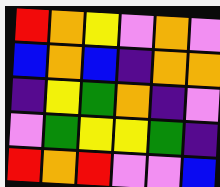[["red", "orange", "yellow", "violet", "orange", "violet"], ["blue", "orange", "blue", "indigo", "orange", "orange"], ["indigo", "yellow", "green", "orange", "indigo", "violet"], ["violet", "green", "yellow", "yellow", "green", "indigo"], ["red", "orange", "red", "violet", "violet", "blue"]]